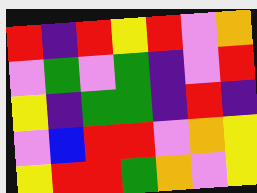[["red", "indigo", "red", "yellow", "red", "violet", "orange"], ["violet", "green", "violet", "green", "indigo", "violet", "red"], ["yellow", "indigo", "green", "green", "indigo", "red", "indigo"], ["violet", "blue", "red", "red", "violet", "orange", "yellow"], ["yellow", "red", "red", "green", "orange", "violet", "yellow"]]